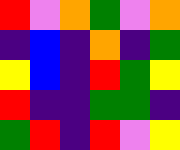[["red", "violet", "orange", "green", "violet", "orange"], ["indigo", "blue", "indigo", "orange", "indigo", "green"], ["yellow", "blue", "indigo", "red", "green", "yellow"], ["red", "indigo", "indigo", "green", "green", "indigo"], ["green", "red", "indigo", "red", "violet", "yellow"]]